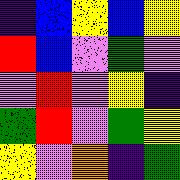[["indigo", "blue", "yellow", "blue", "yellow"], ["red", "blue", "violet", "green", "violet"], ["violet", "red", "violet", "yellow", "indigo"], ["green", "red", "violet", "green", "yellow"], ["yellow", "violet", "orange", "indigo", "green"]]